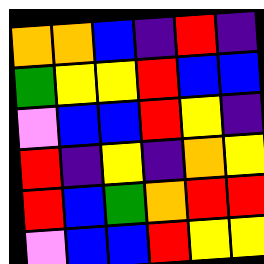[["orange", "orange", "blue", "indigo", "red", "indigo"], ["green", "yellow", "yellow", "red", "blue", "blue"], ["violet", "blue", "blue", "red", "yellow", "indigo"], ["red", "indigo", "yellow", "indigo", "orange", "yellow"], ["red", "blue", "green", "orange", "red", "red"], ["violet", "blue", "blue", "red", "yellow", "yellow"]]